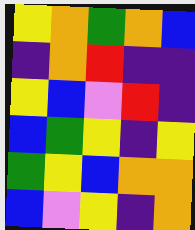[["yellow", "orange", "green", "orange", "blue"], ["indigo", "orange", "red", "indigo", "indigo"], ["yellow", "blue", "violet", "red", "indigo"], ["blue", "green", "yellow", "indigo", "yellow"], ["green", "yellow", "blue", "orange", "orange"], ["blue", "violet", "yellow", "indigo", "orange"]]